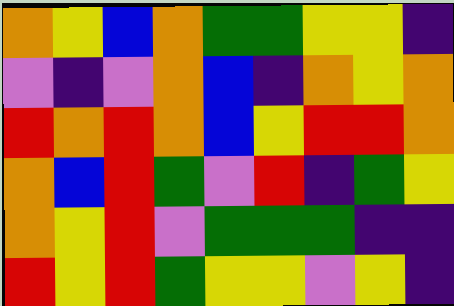[["orange", "yellow", "blue", "orange", "green", "green", "yellow", "yellow", "indigo"], ["violet", "indigo", "violet", "orange", "blue", "indigo", "orange", "yellow", "orange"], ["red", "orange", "red", "orange", "blue", "yellow", "red", "red", "orange"], ["orange", "blue", "red", "green", "violet", "red", "indigo", "green", "yellow"], ["orange", "yellow", "red", "violet", "green", "green", "green", "indigo", "indigo"], ["red", "yellow", "red", "green", "yellow", "yellow", "violet", "yellow", "indigo"]]